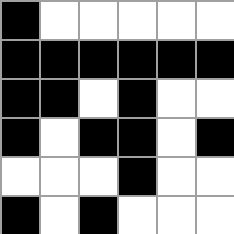[["black", "white", "white", "white", "white", "white"], ["black", "black", "black", "black", "black", "black"], ["black", "black", "white", "black", "white", "white"], ["black", "white", "black", "black", "white", "black"], ["white", "white", "white", "black", "white", "white"], ["black", "white", "black", "white", "white", "white"]]